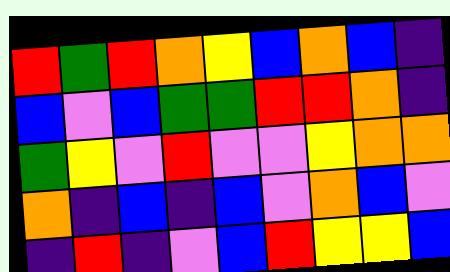[["red", "green", "red", "orange", "yellow", "blue", "orange", "blue", "indigo"], ["blue", "violet", "blue", "green", "green", "red", "red", "orange", "indigo"], ["green", "yellow", "violet", "red", "violet", "violet", "yellow", "orange", "orange"], ["orange", "indigo", "blue", "indigo", "blue", "violet", "orange", "blue", "violet"], ["indigo", "red", "indigo", "violet", "blue", "red", "yellow", "yellow", "blue"]]